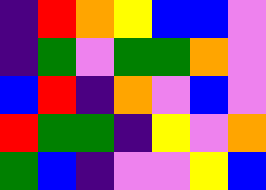[["indigo", "red", "orange", "yellow", "blue", "blue", "violet"], ["indigo", "green", "violet", "green", "green", "orange", "violet"], ["blue", "red", "indigo", "orange", "violet", "blue", "violet"], ["red", "green", "green", "indigo", "yellow", "violet", "orange"], ["green", "blue", "indigo", "violet", "violet", "yellow", "blue"]]